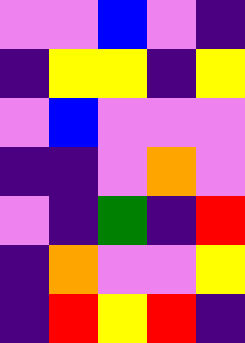[["violet", "violet", "blue", "violet", "indigo"], ["indigo", "yellow", "yellow", "indigo", "yellow"], ["violet", "blue", "violet", "violet", "violet"], ["indigo", "indigo", "violet", "orange", "violet"], ["violet", "indigo", "green", "indigo", "red"], ["indigo", "orange", "violet", "violet", "yellow"], ["indigo", "red", "yellow", "red", "indigo"]]